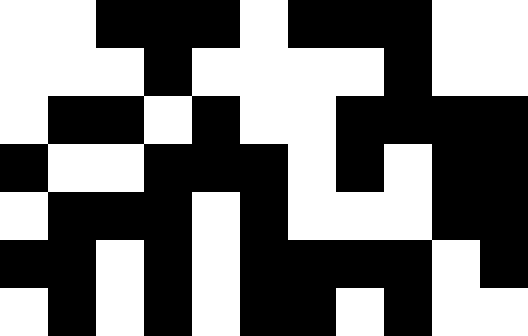[["white", "white", "black", "black", "black", "white", "black", "black", "black", "white", "white"], ["white", "white", "white", "black", "white", "white", "white", "white", "black", "white", "white"], ["white", "black", "black", "white", "black", "white", "white", "black", "black", "black", "black"], ["black", "white", "white", "black", "black", "black", "white", "black", "white", "black", "black"], ["white", "black", "black", "black", "white", "black", "white", "white", "white", "black", "black"], ["black", "black", "white", "black", "white", "black", "black", "black", "black", "white", "black"], ["white", "black", "white", "black", "white", "black", "black", "white", "black", "white", "white"]]